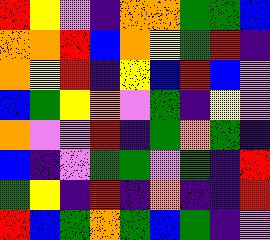[["red", "yellow", "violet", "indigo", "orange", "orange", "green", "green", "blue"], ["orange", "orange", "red", "blue", "orange", "yellow", "green", "red", "indigo"], ["orange", "yellow", "red", "indigo", "yellow", "blue", "red", "blue", "violet"], ["blue", "green", "yellow", "orange", "violet", "green", "indigo", "yellow", "violet"], ["orange", "violet", "violet", "red", "indigo", "green", "orange", "green", "indigo"], ["blue", "indigo", "violet", "green", "green", "violet", "green", "indigo", "red"], ["green", "yellow", "indigo", "red", "indigo", "orange", "indigo", "indigo", "red"], ["red", "blue", "green", "orange", "green", "blue", "green", "indigo", "violet"]]